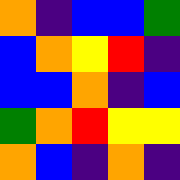[["orange", "indigo", "blue", "blue", "green"], ["blue", "orange", "yellow", "red", "indigo"], ["blue", "blue", "orange", "indigo", "blue"], ["green", "orange", "red", "yellow", "yellow"], ["orange", "blue", "indigo", "orange", "indigo"]]